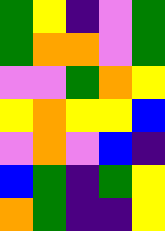[["green", "yellow", "indigo", "violet", "green"], ["green", "orange", "orange", "violet", "green"], ["violet", "violet", "green", "orange", "yellow"], ["yellow", "orange", "yellow", "yellow", "blue"], ["violet", "orange", "violet", "blue", "indigo"], ["blue", "green", "indigo", "green", "yellow"], ["orange", "green", "indigo", "indigo", "yellow"]]